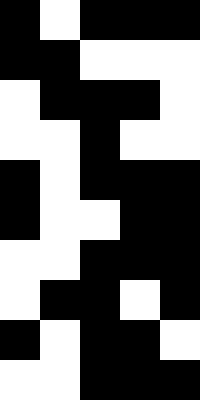[["black", "white", "black", "black", "black"], ["black", "black", "white", "white", "white"], ["white", "black", "black", "black", "white"], ["white", "white", "black", "white", "white"], ["black", "white", "black", "black", "black"], ["black", "white", "white", "black", "black"], ["white", "white", "black", "black", "black"], ["white", "black", "black", "white", "black"], ["black", "white", "black", "black", "white"], ["white", "white", "black", "black", "black"]]